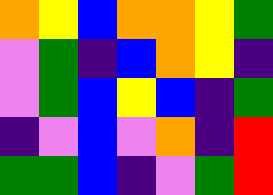[["orange", "yellow", "blue", "orange", "orange", "yellow", "green"], ["violet", "green", "indigo", "blue", "orange", "yellow", "indigo"], ["violet", "green", "blue", "yellow", "blue", "indigo", "green"], ["indigo", "violet", "blue", "violet", "orange", "indigo", "red"], ["green", "green", "blue", "indigo", "violet", "green", "red"]]